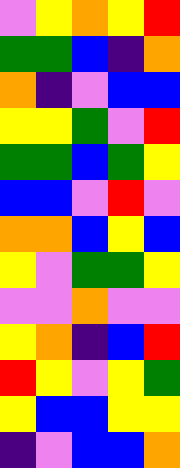[["violet", "yellow", "orange", "yellow", "red"], ["green", "green", "blue", "indigo", "orange"], ["orange", "indigo", "violet", "blue", "blue"], ["yellow", "yellow", "green", "violet", "red"], ["green", "green", "blue", "green", "yellow"], ["blue", "blue", "violet", "red", "violet"], ["orange", "orange", "blue", "yellow", "blue"], ["yellow", "violet", "green", "green", "yellow"], ["violet", "violet", "orange", "violet", "violet"], ["yellow", "orange", "indigo", "blue", "red"], ["red", "yellow", "violet", "yellow", "green"], ["yellow", "blue", "blue", "yellow", "yellow"], ["indigo", "violet", "blue", "blue", "orange"]]